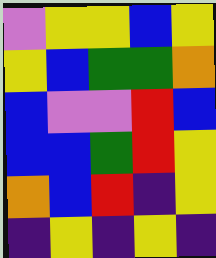[["violet", "yellow", "yellow", "blue", "yellow"], ["yellow", "blue", "green", "green", "orange"], ["blue", "violet", "violet", "red", "blue"], ["blue", "blue", "green", "red", "yellow"], ["orange", "blue", "red", "indigo", "yellow"], ["indigo", "yellow", "indigo", "yellow", "indigo"]]